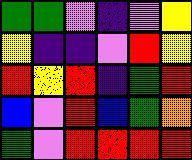[["green", "green", "violet", "indigo", "violet", "yellow"], ["yellow", "indigo", "indigo", "violet", "red", "yellow"], ["red", "yellow", "red", "indigo", "green", "red"], ["blue", "violet", "red", "blue", "green", "orange"], ["green", "violet", "red", "red", "red", "red"]]